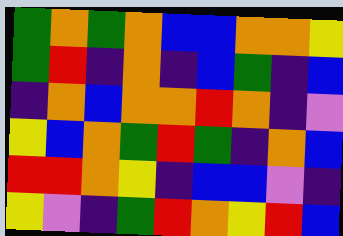[["green", "orange", "green", "orange", "blue", "blue", "orange", "orange", "yellow"], ["green", "red", "indigo", "orange", "indigo", "blue", "green", "indigo", "blue"], ["indigo", "orange", "blue", "orange", "orange", "red", "orange", "indigo", "violet"], ["yellow", "blue", "orange", "green", "red", "green", "indigo", "orange", "blue"], ["red", "red", "orange", "yellow", "indigo", "blue", "blue", "violet", "indigo"], ["yellow", "violet", "indigo", "green", "red", "orange", "yellow", "red", "blue"]]